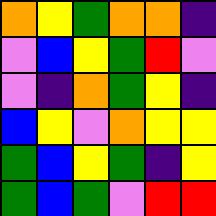[["orange", "yellow", "green", "orange", "orange", "indigo"], ["violet", "blue", "yellow", "green", "red", "violet"], ["violet", "indigo", "orange", "green", "yellow", "indigo"], ["blue", "yellow", "violet", "orange", "yellow", "yellow"], ["green", "blue", "yellow", "green", "indigo", "yellow"], ["green", "blue", "green", "violet", "red", "red"]]